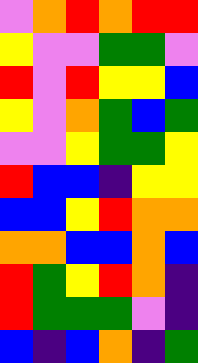[["violet", "orange", "red", "orange", "red", "red"], ["yellow", "violet", "violet", "green", "green", "violet"], ["red", "violet", "red", "yellow", "yellow", "blue"], ["yellow", "violet", "orange", "green", "blue", "green"], ["violet", "violet", "yellow", "green", "green", "yellow"], ["red", "blue", "blue", "indigo", "yellow", "yellow"], ["blue", "blue", "yellow", "red", "orange", "orange"], ["orange", "orange", "blue", "blue", "orange", "blue"], ["red", "green", "yellow", "red", "orange", "indigo"], ["red", "green", "green", "green", "violet", "indigo"], ["blue", "indigo", "blue", "orange", "indigo", "green"]]